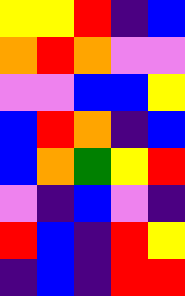[["yellow", "yellow", "red", "indigo", "blue"], ["orange", "red", "orange", "violet", "violet"], ["violet", "violet", "blue", "blue", "yellow"], ["blue", "red", "orange", "indigo", "blue"], ["blue", "orange", "green", "yellow", "red"], ["violet", "indigo", "blue", "violet", "indigo"], ["red", "blue", "indigo", "red", "yellow"], ["indigo", "blue", "indigo", "red", "red"]]